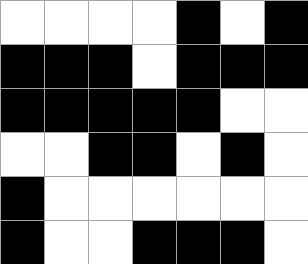[["white", "white", "white", "white", "black", "white", "black"], ["black", "black", "black", "white", "black", "black", "black"], ["black", "black", "black", "black", "black", "white", "white"], ["white", "white", "black", "black", "white", "black", "white"], ["black", "white", "white", "white", "white", "white", "white"], ["black", "white", "white", "black", "black", "black", "white"]]